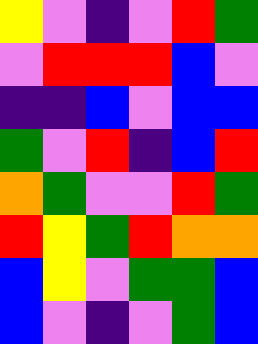[["yellow", "violet", "indigo", "violet", "red", "green"], ["violet", "red", "red", "red", "blue", "violet"], ["indigo", "indigo", "blue", "violet", "blue", "blue"], ["green", "violet", "red", "indigo", "blue", "red"], ["orange", "green", "violet", "violet", "red", "green"], ["red", "yellow", "green", "red", "orange", "orange"], ["blue", "yellow", "violet", "green", "green", "blue"], ["blue", "violet", "indigo", "violet", "green", "blue"]]